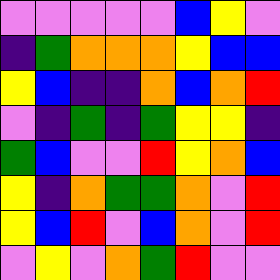[["violet", "violet", "violet", "violet", "violet", "blue", "yellow", "violet"], ["indigo", "green", "orange", "orange", "orange", "yellow", "blue", "blue"], ["yellow", "blue", "indigo", "indigo", "orange", "blue", "orange", "red"], ["violet", "indigo", "green", "indigo", "green", "yellow", "yellow", "indigo"], ["green", "blue", "violet", "violet", "red", "yellow", "orange", "blue"], ["yellow", "indigo", "orange", "green", "green", "orange", "violet", "red"], ["yellow", "blue", "red", "violet", "blue", "orange", "violet", "red"], ["violet", "yellow", "violet", "orange", "green", "red", "violet", "violet"]]